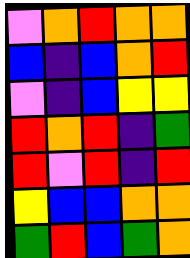[["violet", "orange", "red", "orange", "orange"], ["blue", "indigo", "blue", "orange", "red"], ["violet", "indigo", "blue", "yellow", "yellow"], ["red", "orange", "red", "indigo", "green"], ["red", "violet", "red", "indigo", "red"], ["yellow", "blue", "blue", "orange", "orange"], ["green", "red", "blue", "green", "orange"]]